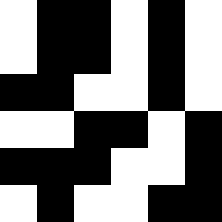[["white", "black", "black", "white", "black", "white"], ["white", "black", "black", "white", "black", "white"], ["black", "black", "white", "white", "black", "white"], ["white", "white", "black", "black", "white", "black"], ["black", "black", "black", "white", "white", "black"], ["white", "black", "white", "white", "black", "black"]]